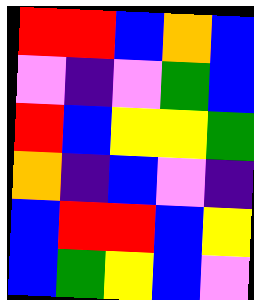[["red", "red", "blue", "orange", "blue"], ["violet", "indigo", "violet", "green", "blue"], ["red", "blue", "yellow", "yellow", "green"], ["orange", "indigo", "blue", "violet", "indigo"], ["blue", "red", "red", "blue", "yellow"], ["blue", "green", "yellow", "blue", "violet"]]